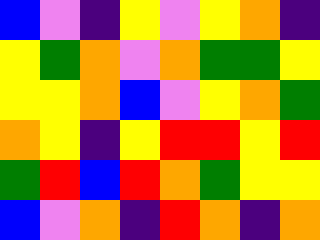[["blue", "violet", "indigo", "yellow", "violet", "yellow", "orange", "indigo"], ["yellow", "green", "orange", "violet", "orange", "green", "green", "yellow"], ["yellow", "yellow", "orange", "blue", "violet", "yellow", "orange", "green"], ["orange", "yellow", "indigo", "yellow", "red", "red", "yellow", "red"], ["green", "red", "blue", "red", "orange", "green", "yellow", "yellow"], ["blue", "violet", "orange", "indigo", "red", "orange", "indigo", "orange"]]